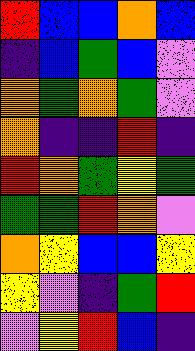[["red", "blue", "blue", "orange", "blue"], ["indigo", "blue", "green", "blue", "violet"], ["orange", "green", "orange", "green", "violet"], ["orange", "indigo", "indigo", "red", "indigo"], ["red", "orange", "green", "yellow", "green"], ["green", "green", "red", "orange", "violet"], ["orange", "yellow", "blue", "blue", "yellow"], ["yellow", "violet", "indigo", "green", "red"], ["violet", "yellow", "red", "blue", "indigo"]]